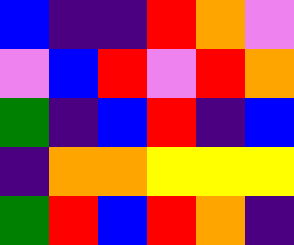[["blue", "indigo", "indigo", "red", "orange", "violet"], ["violet", "blue", "red", "violet", "red", "orange"], ["green", "indigo", "blue", "red", "indigo", "blue"], ["indigo", "orange", "orange", "yellow", "yellow", "yellow"], ["green", "red", "blue", "red", "orange", "indigo"]]